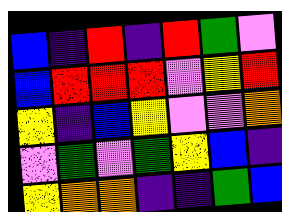[["blue", "indigo", "red", "indigo", "red", "green", "violet"], ["blue", "red", "red", "red", "violet", "yellow", "red"], ["yellow", "indigo", "blue", "yellow", "violet", "violet", "orange"], ["violet", "green", "violet", "green", "yellow", "blue", "indigo"], ["yellow", "orange", "orange", "indigo", "indigo", "green", "blue"]]